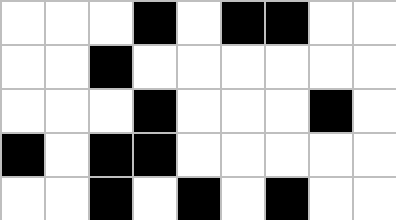[["white", "white", "white", "black", "white", "black", "black", "white", "white"], ["white", "white", "black", "white", "white", "white", "white", "white", "white"], ["white", "white", "white", "black", "white", "white", "white", "black", "white"], ["black", "white", "black", "black", "white", "white", "white", "white", "white"], ["white", "white", "black", "white", "black", "white", "black", "white", "white"]]